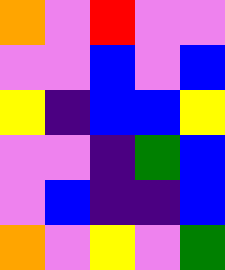[["orange", "violet", "red", "violet", "violet"], ["violet", "violet", "blue", "violet", "blue"], ["yellow", "indigo", "blue", "blue", "yellow"], ["violet", "violet", "indigo", "green", "blue"], ["violet", "blue", "indigo", "indigo", "blue"], ["orange", "violet", "yellow", "violet", "green"]]